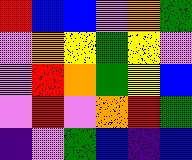[["red", "blue", "blue", "violet", "orange", "green"], ["violet", "orange", "yellow", "green", "yellow", "violet"], ["violet", "red", "orange", "green", "yellow", "blue"], ["violet", "red", "violet", "orange", "red", "green"], ["indigo", "violet", "green", "blue", "indigo", "blue"]]